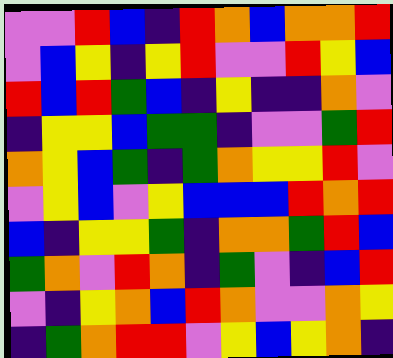[["violet", "violet", "red", "blue", "indigo", "red", "orange", "blue", "orange", "orange", "red"], ["violet", "blue", "yellow", "indigo", "yellow", "red", "violet", "violet", "red", "yellow", "blue"], ["red", "blue", "red", "green", "blue", "indigo", "yellow", "indigo", "indigo", "orange", "violet"], ["indigo", "yellow", "yellow", "blue", "green", "green", "indigo", "violet", "violet", "green", "red"], ["orange", "yellow", "blue", "green", "indigo", "green", "orange", "yellow", "yellow", "red", "violet"], ["violet", "yellow", "blue", "violet", "yellow", "blue", "blue", "blue", "red", "orange", "red"], ["blue", "indigo", "yellow", "yellow", "green", "indigo", "orange", "orange", "green", "red", "blue"], ["green", "orange", "violet", "red", "orange", "indigo", "green", "violet", "indigo", "blue", "red"], ["violet", "indigo", "yellow", "orange", "blue", "red", "orange", "violet", "violet", "orange", "yellow"], ["indigo", "green", "orange", "red", "red", "violet", "yellow", "blue", "yellow", "orange", "indigo"]]